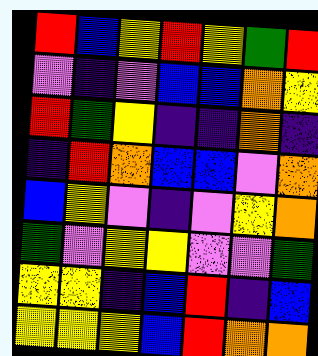[["red", "blue", "yellow", "red", "yellow", "green", "red"], ["violet", "indigo", "violet", "blue", "blue", "orange", "yellow"], ["red", "green", "yellow", "indigo", "indigo", "orange", "indigo"], ["indigo", "red", "orange", "blue", "blue", "violet", "orange"], ["blue", "yellow", "violet", "indigo", "violet", "yellow", "orange"], ["green", "violet", "yellow", "yellow", "violet", "violet", "green"], ["yellow", "yellow", "indigo", "blue", "red", "indigo", "blue"], ["yellow", "yellow", "yellow", "blue", "red", "orange", "orange"]]